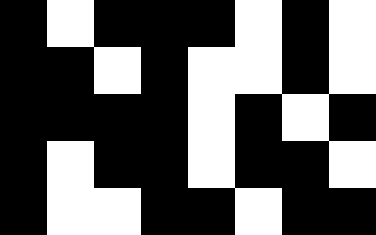[["black", "white", "black", "black", "black", "white", "black", "white"], ["black", "black", "white", "black", "white", "white", "black", "white"], ["black", "black", "black", "black", "white", "black", "white", "black"], ["black", "white", "black", "black", "white", "black", "black", "white"], ["black", "white", "white", "black", "black", "white", "black", "black"]]